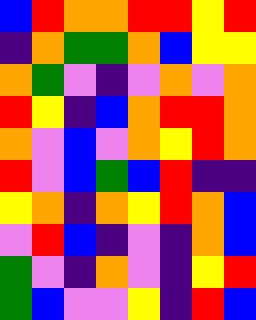[["blue", "red", "orange", "orange", "red", "red", "yellow", "red"], ["indigo", "orange", "green", "green", "orange", "blue", "yellow", "yellow"], ["orange", "green", "violet", "indigo", "violet", "orange", "violet", "orange"], ["red", "yellow", "indigo", "blue", "orange", "red", "red", "orange"], ["orange", "violet", "blue", "violet", "orange", "yellow", "red", "orange"], ["red", "violet", "blue", "green", "blue", "red", "indigo", "indigo"], ["yellow", "orange", "indigo", "orange", "yellow", "red", "orange", "blue"], ["violet", "red", "blue", "indigo", "violet", "indigo", "orange", "blue"], ["green", "violet", "indigo", "orange", "violet", "indigo", "yellow", "red"], ["green", "blue", "violet", "violet", "yellow", "indigo", "red", "blue"]]